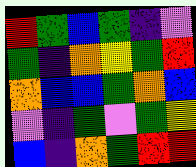[["red", "green", "blue", "green", "indigo", "violet"], ["green", "indigo", "orange", "yellow", "green", "red"], ["orange", "blue", "blue", "green", "orange", "blue"], ["violet", "indigo", "green", "violet", "green", "yellow"], ["blue", "indigo", "orange", "green", "red", "red"]]